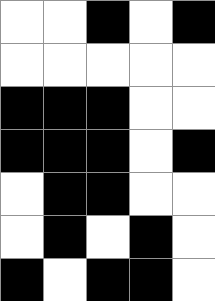[["white", "white", "black", "white", "black"], ["white", "white", "white", "white", "white"], ["black", "black", "black", "white", "white"], ["black", "black", "black", "white", "black"], ["white", "black", "black", "white", "white"], ["white", "black", "white", "black", "white"], ["black", "white", "black", "black", "white"]]